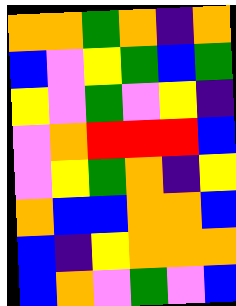[["orange", "orange", "green", "orange", "indigo", "orange"], ["blue", "violet", "yellow", "green", "blue", "green"], ["yellow", "violet", "green", "violet", "yellow", "indigo"], ["violet", "orange", "red", "red", "red", "blue"], ["violet", "yellow", "green", "orange", "indigo", "yellow"], ["orange", "blue", "blue", "orange", "orange", "blue"], ["blue", "indigo", "yellow", "orange", "orange", "orange"], ["blue", "orange", "violet", "green", "violet", "blue"]]